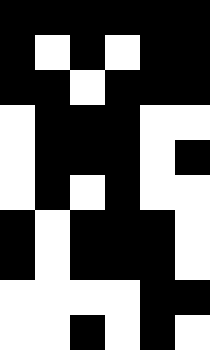[["black", "black", "black", "black", "black", "black"], ["black", "white", "black", "white", "black", "black"], ["black", "black", "white", "black", "black", "black"], ["white", "black", "black", "black", "white", "white"], ["white", "black", "black", "black", "white", "black"], ["white", "black", "white", "black", "white", "white"], ["black", "white", "black", "black", "black", "white"], ["black", "white", "black", "black", "black", "white"], ["white", "white", "white", "white", "black", "black"], ["white", "white", "black", "white", "black", "white"]]